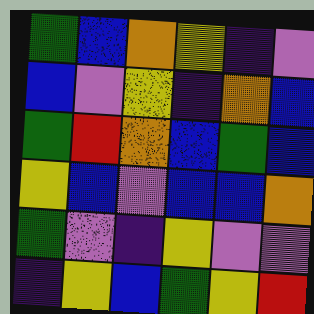[["green", "blue", "orange", "yellow", "indigo", "violet"], ["blue", "violet", "yellow", "indigo", "orange", "blue"], ["green", "red", "orange", "blue", "green", "blue"], ["yellow", "blue", "violet", "blue", "blue", "orange"], ["green", "violet", "indigo", "yellow", "violet", "violet"], ["indigo", "yellow", "blue", "green", "yellow", "red"]]